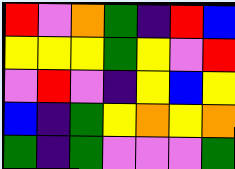[["red", "violet", "orange", "green", "indigo", "red", "blue"], ["yellow", "yellow", "yellow", "green", "yellow", "violet", "red"], ["violet", "red", "violet", "indigo", "yellow", "blue", "yellow"], ["blue", "indigo", "green", "yellow", "orange", "yellow", "orange"], ["green", "indigo", "green", "violet", "violet", "violet", "green"]]